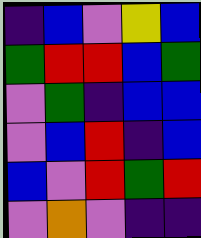[["indigo", "blue", "violet", "yellow", "blue"], ["green", "red", "red", "blue", "green"], ["violet", "green", "indigo", "blue", "blue"], ["violet", "blue", "red", "indigo", "blue"], ["blue", "violet", "red", "green", "red"], ["violet", "orange", "violet", "indigo", "indigo"]]